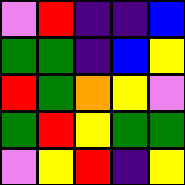[["violet", "red", "indigo", "indigo", "blue"], ["green", "green", "indigo", "blue", "yellow"], ["red", "green", "orange", "yellow", "violet"], ["green", "red", "yellow", "green", "green"], ["violet", "yellow", "red", "indigo", "yellow"]]